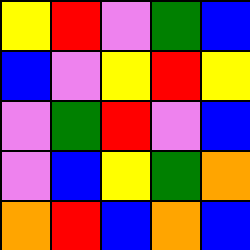[["yellow", "red", "violet", "green", "blue"], ["blue", "violet", "yellow", "red", "yellow"], ["violet", "green", "red", "violet", "blue"], ["violet", "blue", "yellow", "green", "orange"], ["orange", "red", "blue", "orange", "blue"]]